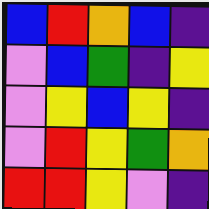[["blue", "red", "orange", "blue", "indigo"], ["violet", "blue", "green", "indigo", "yellow"], ["violet", "yellow", "blue", "yellow", "indigo"], ["violet", "red", "yellow", "green", "orange"], ["red", "red", "yellow", "violet", "indigo"]]